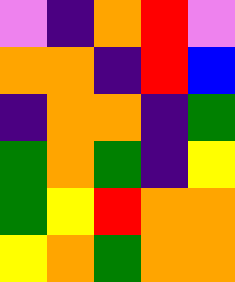[["violet", "indigo", "orange", "red", "violet"], ["orange", "orange", "indigo", "red", "blue"], ["indigo", "orange", "orange", "indigo", "green"], ["green", "orange", "green", "indigo", "yellow"], ["green", "yellow", "red", "orange", "orange"], ["yellow", "orange", "green", "orange", "orange"]]